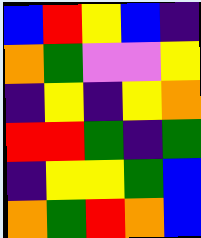[["blue", "red", "yellow", "blue", "indigo"], ["orange", "green", "violet", "violet", "yellow"], ["indigo", "yellow", "indigo", "yellow", "orange"], ["red", "red", "green", "indigo", "green"], ["indigo", "yellow", "yellow", "green", "blue"], ["orange", "green", "red", "orange", "blue"]]